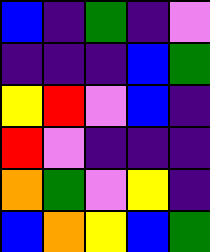[["blue", "indigo", "green", "indigo", "violet"], ["indigo", "indigo", "indigo", "blue", "green"], ["yellow", "red", "violet", "blue", "indigo"], ["red", "violet", "indigo", "indigo", "indigo"], ["orange", "green", "violet", "yellow", "indigo"], ["blue", "orange", "yellow", "blue", "green"]]